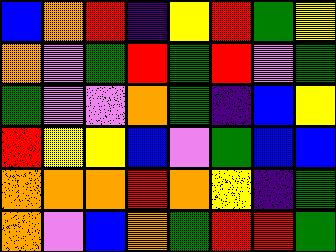[["blue", "orange", "red", "indigo", "yellow", "red", "green", "yellow"], ["orange", "violet", "green", "red", "green", "red", "violet", "green"], ["green", "violet", "violet", "orange", "green", "indigo", "blue", "yellow"], ["red", "yellow", "yellow", "blue", "violet", "green", "blue", "blue"], ["orange", "orange", "orange", "red", "orange", "yellow", "indigo", "green"], ["orange", "violet", "blue", "orange", "green", "red", "red", "green"]]